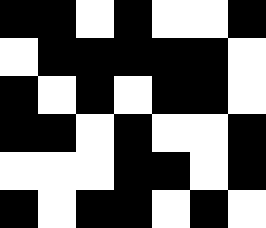[["black", "black", "white", "black", "white", "white", "black"], ["white", "black", "black", "black", "black", "black", "white"], ["black", "white", "black", "white", "black", "black", "white"], ["black", "black", "white", "black", "white", "white", "black"], ["white", "white", "white", "black", "black", "white", "black"], ["black", "white", "black", "black", "white", "black", "white"]]